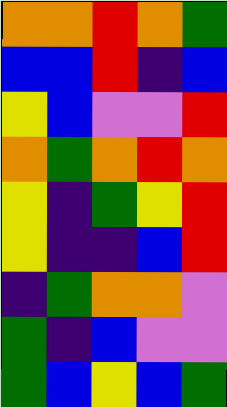[["orange", "orange", "red", "orange", "green"], ["blue", "blue", "red", "indigo", "blue"], ["yellow", "blue", "violet", "violet", "red"], ["orange", "green", "orange", "red", "orange"], ["yellow", "indigo", "green", "yellow", "red"], ["yellow", "indigo", "indigo", "blue", "red"], ["indigo", "green", "orange", "orange", "violet"], ["green", "indigo", "blue", "violet", "violet"], ["green", "blue", "yellow", "blue", "green"]]